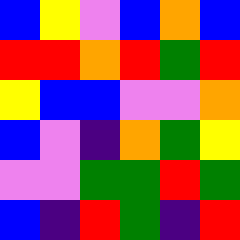[["blue", "yellow", "violet", "blue", "orange", "blue"], ["red", "red", "orange", "red", "green", "red"], ["yellow", "blue", "blue", "violet", "violet", "orange"], ["blue", "violet", "indigo", "orange", "green", "yellow"], ["violet", "violet", "green", "green", "red", "green"], ["blue", "indigo", "red", "green", "indigo", "red"]]